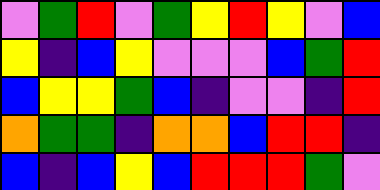[["violet", "green", "red", "violet", "green", "yellow", "red", "yellow", "violet", "blue"], ["yellow", "indigo", "blue", "yellow", "violet", "violet", "violet", "blue", "green", "red"], ["blue", "yellow", "yellow", "green", "blue", "indigo", "violet", "violet", "indigo", "red"], ["orange", "green", "green", "indigo", "orange", "orange", "blue", "red", "red", "indigo"], ["blue", "indigo", "blue", "yellow", "blue", "red", "red", "red", "green", "violet"]]